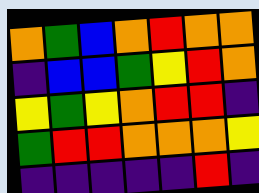[["orange", "green", "blue", "orange", "red", "orange", "orange"], ["indigo", "blue", "blue", "green", "yellow", "red", "orange"], ["yellow", "green", "yellow", "orange", "red", "red", "indigo"], ["green", "red", "red", "orange", "orange", "orange", "yellow"], ["indigo", "indigo", "indigo", "indigo", "indigo", "red", "indigo"]]